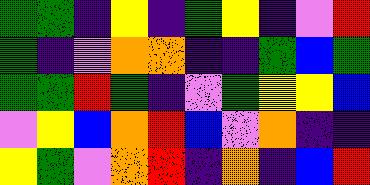[["green", "green", "indigo", "yellow", "indigo", "green", "yellow", "indigo", "violet", "red"], ["green", "indigo", "violet", "orange", "orange", "indigo", "indigo", "green", "blue", "green"], ["green", "green", "red", "green", "indigo", "violet", "green", "yellow", "yellow", "blue"], ["violet", "yellow", "blue", "orange", "red", "blue", "violet", "orange", "indigo", "indigo"], ["yellow", "green", "violet", "orange", "red", "indigo", "orange", "indigo", "blue", "red"]]